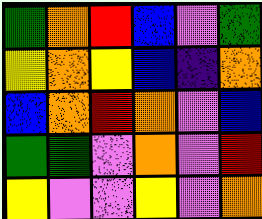[["green", "orange", "red", "blue", "violet", "green"], ["yellow", "orange", "yellow", "blue", "indigo", "orange"], ["blue", "orange", "red", "orange", "violet", "blue"], ["green", "green", "violet", "orange", "violet", "red"], ["yellow", "violet", "violet", "yellow", "violet", "orange"]]